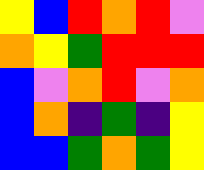[["yellow", "blue", "red", "orange", "red", "violet"], ["orange", "yellow", "green", "red", "red", "red"], ["blue", "violet", "orange", "red", "violet", "orange"], ["blue", "orange", "indigo", "green", "indigo", "yellow"], ["blue", "blue", "green", "orange", "green", "yellow"]]